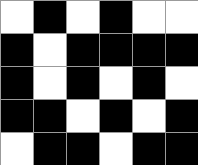[["white", "black", "white", "black", "white", "white"], ["black", "white", "black", "black", "black", "black"], ["black", "white", "black", "white", "black", "white"], ["black", "black", "white", "black", "white", "black"], ["white", "black", "black", "white", "black", "black"]]